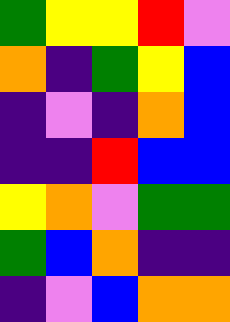[["green", "yellow", "yellow", "red", "violet"], ["orange", "indigo", "green", "yellow", "blue"], ["indigo", "violet", "indigo", "orange", "blue"], ["indigo", "indigo", "red", "blue", "blue"], ["yellow", "orange", "violet", "green", "green"], ["green", "blue", "orange", "indigo", "indigo"], ["indigo", "violet", "blue", "orange", "orange"]]